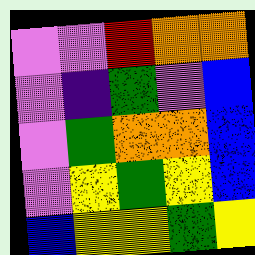[["violet", "violet", "red", "orange", "orange"], ["violet", "indigo", "green", "violet", "blue"], ["violet", "green", "orange", "orange", "blue"], ["violet", "yellow", "green", "yellow", "blue"], ["blue", "yellow", "yellow", "green", "yellow"]]